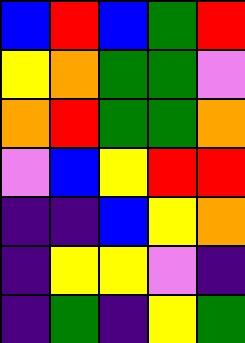[["blue", "red", "blue", "green", "red"], ["yellow", "orange", "green", "green", "violet"], ["orange", "red", "green", "green", "orange"], ["violet", "blue", "yellow", "red", "red"], ["indigo", "indigo", "blue", "yellow", "orange"], ["indigo", "yellow", "yellow", "violet", "indigo"], ["indigo", "green", "indigo", "yellow", "green"]]